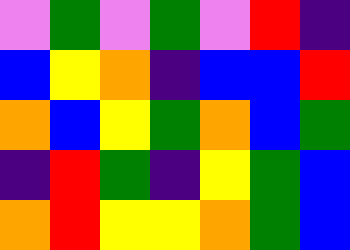[["violet", "green", "violet", "green", "violet", "red", "indigo"], ["blue", "yellow", "orange", "indigo", "blue", "blue", "red"], ["orange", "blue", "yellow", "green", "orange", "blue", "green"], ["indigo", "red", "green", "indigo", "yellow", "green", "blue"], ["orange", "red", "yellow", "yellow", "orange", "green", "blue"]]